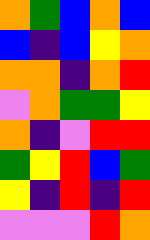[["orange", "green", "blue", "orange", "blue"], ["blue", "indigo", "blue", "yellow", "orange"], ["orange", "orange", "indigo", "orange", "red"], ["violet", "orange", "green", "green", "yellow"], ["orange", "indigo", "violet", "red", "red"], ["green", "yellow", "red", "blue", "green"], ["yellow", "indigo", "red", "indigo", "red"], ["violet", "violet", "violet", "red", "orange"]]